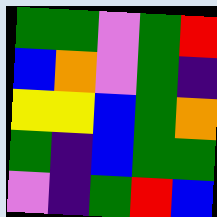[["green", "green", "violet", "green", "red"], ["blue", "orange", "violet", "green", "indigo"], ["yellow", "yellow", "blue", "green", "orange"], ["green", "indigo", "blue", "green", "green"], ["violet", "indigo", "green", "red", "blue"]]